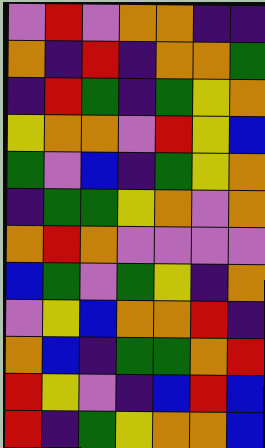[["violet", "red", "violet", "orange", "orange", "indigo", "indigo"], ["orange", "indigo", "red", "indigo", "orange", "orange", "green"], ["indigo", "red", "green", "indigo", "green", "yellow", "orange"], ["yellow", "orange", "orange", "violet", "red", "yellow", "blue"], ["green", "violet", "blue", "indigo", "green", "yellow", "orange"], ["indigo", "green", "green", "yellow", "orange", "violet", "orange"], ["orange", "red", "orange", "violet", "violet", "violet", "violet"], ["blue", "green", "violet", "green", "yellow", "indigo", "orange"], ["violet", "yellow", "blue", "orange", "orange", "red", "indigo"], ["orange", "blue", "indigo", "green", "green", "orange", "red"], ["red", "yellow", "violet", "indigo", "blue", "red", "blue"], ["red", "indigo", "green", "yellow", "orange", "orange", "blue"]]